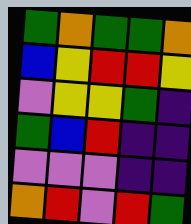[["green", "orange", "green", "green", "orange"], ["blue", "yellow", "red", "red", "yellow"], ["violet", "yellow", "yellow", "green", "indigo"], ["green", "blue", "red", "indigo", "indigo"], ["violet", "violet", "violet", "indigo", "indigo"], ["orange", "red", "violet", "red", "green"]]